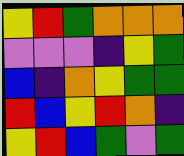[["yellow", "red", "green", "orange", "orange", "orange"], ["violet", "violet", "violet", "indigo", "yellow", "green"], ["blue", "indigo", "orange", "yellow", "green", "green"], ["red", "blue", "yellow", "red", "orange", "indigo"], ["yellow", "red", "blue", "green", "violet", "green"]]